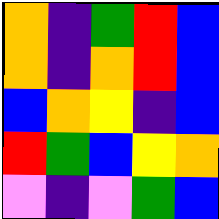[["orange", "indigo", "green", "red", "blue"], ["orange", "indigo", "orange", "red", "blue"], ["blue", "orange", "yellow", "indigo", "blue"], ["red", "green", "blue", "yellow", "orange"], ["violet", "indigo", "violet", "green", "blue"]]